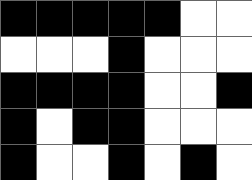[["black", "black", "black", "black", "black", "white", "white"], ["white", "white", "white", "black", "white", "white", "white"], ["black", "black", "black", "black", "white", "white", "black"], ["black", "white", "black", "black", "white", "white", "white"], ["black", "white", "white", "black", "white", "black", "white"]]